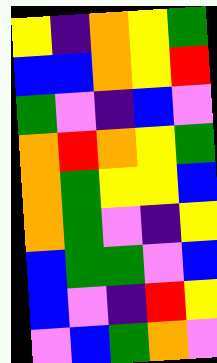[["yellow", "indigo", "orange", "yellow", "green"], ["blue", "blue", "orange", "yellow", "red"], ["green", "violet", "indigo", "blue", "violet"], ["orange", "red", "orange", "yellow", "green"], ["orange", "green", "yellow", "yellow", "blue"], ["orange", "green", "violet", "indigo", "yellow"], ["blue", "green", "green", "violet", "blue"], ["blue", "violet", "indigo", "red", "yellow"], ["violet", "blue", "green", "orange", "violet"]]